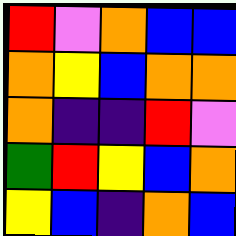[["red", "violet", "orange", "blue", "blue"], ["orange", "yellow", "blue", "orange", "orange"], ["orange", "indigo", "indigo", "red", "violet"], ["green", "red", "yellow", "blue", "orange"], ["yellow", "blue", "indigo", "orange", "blue"]]